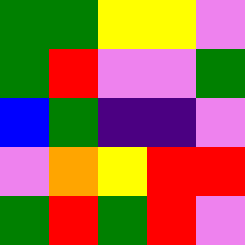[["green", "green", "yellow", "yellow", "violet"], ["green", "red", "violet", "violet", "green"], ["blue", "green", "indigo", "indigo", "violet"], ["violet", "orange", "yellow", "red", "red"], ["green", "red", "green", "red", "violet"]]